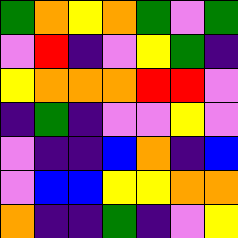[["green", "orange", "yellow", "orange", "green", "violet", "green"], ["violet", "red", "indigo", "violet", "yellow", "green", "indigo"], ["yellow", "orange", "orange", "orange", "red", "red", "violet"], ["indigo", "green", "indigo", "violet", "violet", "yellow", "violet"], ["violet", "indigo", "indigo", "blue", "orange", "indigo", "blue"], ["violet", "blue", "blue", "yellow", "yellow", "orange", "orange"], ["orange", "indigo", "indigo", "green", "indigo", "violet", "yellow"]]